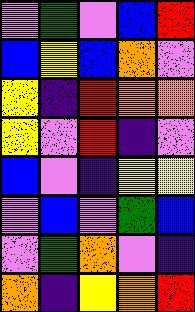[["violet", "green", "violet", "blue", "red"], ["blue", "yellow", "blue", "orange", "violet"], ["yellow", "indigo", "red", "orange", "orange"], ["yellow", "violet", "red", "indigo", "violet"], ["blue", "violet", "indigo", "yellow", "yellow"], ["violet", "blue", "violet", "green", "blue"], ["violet", "green", "orange", "violet", "indigo"], ["orange", "indigo", "yellow", "orange", "red"]]